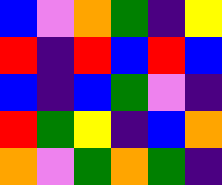[["blue", "violet", "orange", "green", "indigo", "yellow"], ["red", "indigo", "red", "blue", "red", "blue"], ["blue", "indigo", "blue", "green", "violet", "indigo"], ["red", "green", "yellow", "indigo", "blue", "orange"], ["orange", "violet", "green", "orange", "green", "indigo"]]